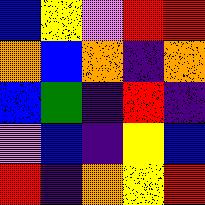[["blue", "yellow", "violet", "red", "red"], ["orange", "blue", "orange", "indigo", "orange"], ["blue", "green", "indigo", "red", "indigo"], ["violet", "blue", "indigo", "yellow", "blue"], ["red", "indigo", "orange", "yellow", "red"]]